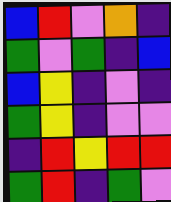[["blue", "red", "violet", "orange", "indigo"], ["green", "violet", "green", "indigo", "blue"], ["blue", "yellow", "indigo", "violet", "indigo"], ["green", "yellow", "indigo", "violet", "violet"], ["indigo", "red", "yellow", "red", "red"], ["green", "red", "indigo", "green", "violet"]]